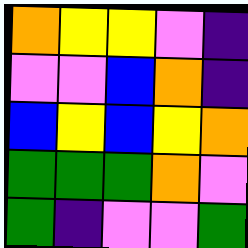[["orange", "yellow", "yellow", "violet", "indigo"], ["violet", "violet", "blue", "orange", "indigo"], ["blue", "yellow", "blue", "yellow", "orange"], ["green", "green", "green", "orange", "violet"], ["green", "indigo", "violet", "violet", "green"]]